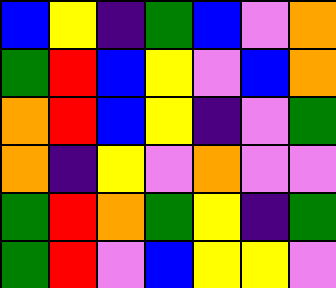[["blue", "yellow", "indigo", "green", "blue", "violet", "orange"], ["green", "red", "blue", "yellow", "violet", "blue", "orange"], ["orange", "red", "blue", "yellow", "indigo", "violet", "green"], ["orange", "indigo", "yellow", "violet", "orange", "violet", "violet"], ["green", "red", "orange", "green", "yellow", "indigo", "green"], ["green", "red", "violet", "blue", "yellow", "yellow", "violet"]]